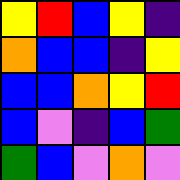[["yellow", "red", "blue", "yellow", "indigo"], ["orange", "blue", "blue", "indigo", "yellow"], ["blue", "blue", "orange", "yellow", "red"], ["blue", "violet", "indigo", "blue", "green"], ["green", "blue", "violet", "orange", "violet"]]